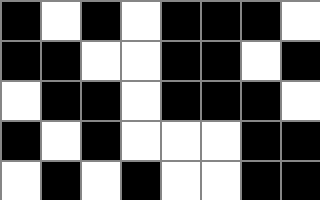[["black", "white", "black", "white", "black", "black", "black", "white"], ["black", "black", "white", "white", "black", "black", "white", "black"], ["white", "black", "black", "white", "black", "black", "black", "white"], ["black", "white", "black", "white", "white", "white", "black", "black"], ["white", "black", "white", "black", "white", "white", "black", "black"]]